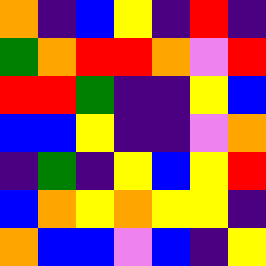[["orange", "indigo", "blue", "yellow", "indigo", "red", "indigo"], ["green", "orange", "red", "red", "orange", "violet", "red"], ["red", "red", "green", "indigo", "indigo", "yellow", "blue"], ["blue", "blue", "yellow", "indigo", "indigo", "violet", "orange"], ["indigo", "green", "indigo", "yellow", "blue", "yellow", "red"], ["blue", "orange", "yellow", "orange", "yellow", "yellow", "indigo"], ["orange", "blue", "blue", "violet", "blue", "indigo", "yellow"]]